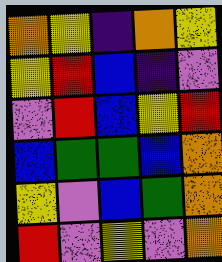[["orange", "yellow", "indigo", "orange", "yellow"], ["yellow", "red", "blue", "indigo", "violet"], ["violet", "red", "blue", "yellow", "red"], ["blue", "green", "green", "blue", "orange"], ["yellow", "violet", "blue", "green", "orange"], ["red", "violet", "yellow", "violet", "orange"]]